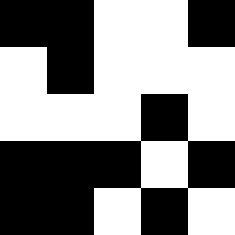[["black", "black", "white", "white", "black"], ["white", "black", "white", "white", "white"], ["white", "white", "white", "black", "white"], ["black", "black", "black", "white", "black"], ["black", "black", "white", "black", "white"]]